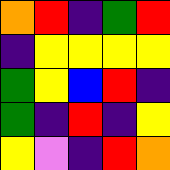[["orange", "red", "indigo", "green", "red"], ["indigo", "yellow", "yellow", "yellow", "yellow"], ["green", "yellow", "blue", "red", "indigo"], ["green", "indigo", "red", "indigo", "yellow"], ["yellow", "violet", "indigo", "red", "orange"]]